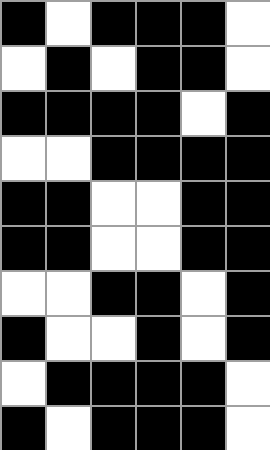[["black", "white", "black", "black", "black", "white"], ["white", "black", "white", "black", "black", "white"], ["black", "black", "black", "black", "white", "black"], ["white", "white", "black", "black", "black", "black"], ["black", "black", "white", "white", "black", "black"], ["black", "black", "white", "white", "black", "black"], ["white", "white", "black", "black", "white", "black"], ["black", "white", "white", "black", "white", "black"], ["white", "black", "black", "black", "black", "white"], ["black", "white", "black", "black", "black", "white"]]